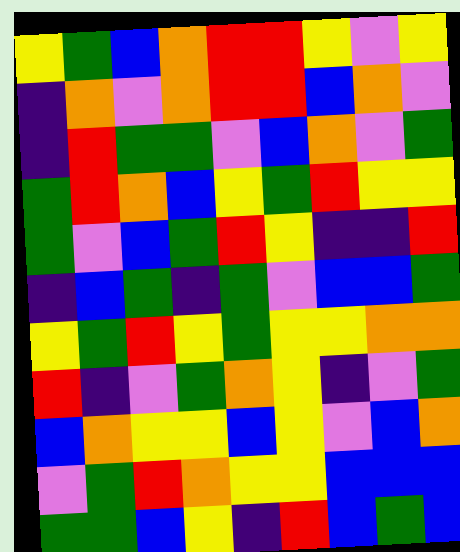[["yellow", "green", "blue", "orange", "red", "red", "yellow", "violet", "yellow"], ["indigo", "orange", "violet", "orange", "red", "red", "blue", "orange", "violet"], ["indigo", "red", "green", "green", "violet", "blue", "orange", "violet", "green"], ["green", "red", "orange", "blue", "yellow", "green", "red", "yellow", "yellow"], ["green", "violet", "blue", "green", "red", "yellow", "indigo", "indigo", "red"], ["indigo", "blue", "green", "indigo", "green", "violet", "blue", "blue", "green"], ["yellow", "green", "red", "yellow", "green", "yellow", "yellow", "orange", "orange"], ["red", "indigo", "violet", "green", "orange", "yellow", "indigo", "violet", "green"], ["blue", "orange", "yellow", "yellow", "blue", "yellow", "violet", "blue", "orange"], ["violet", "green", "red", "orange", "yellow", "yellow", "blue", "blue", "blue"], ["green", "green", "blue", "yellow", "indigo", "red", "blue", "green", "blue"]]